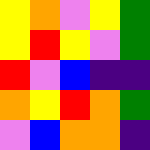[["yellow", "orange", "violet", "yellow", "green"], ["yellow", "red", "yellow", "violet", "green"], ["red", "violet", "blue", "indigo", "indigo"], ["orange", "yellow", "red", "orange", "green"], ["violet", "blue", "orange", "orange", "indigo"]]